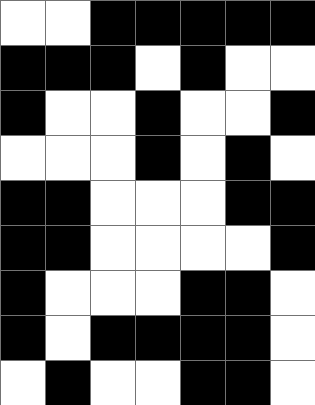[["white", "white", "black", "black", "black", "black", "black"], ["black", "black", "black", "white", "black", "white", "white"], ["black", "white", "white", "black", "white", "white", "black"], ["white", "white", "white", "black", "white", "black", "white"], ["black", "black", "white", "white", "white", "black", "black"], ["black", "black", "white", "white", "white", "white", "black"], ["black", "white", "white", "white", "black", "black", "white"], ["black", "white", "black", "black", "black", "black", "white"], ["white", "black", "white", "white", "black", "black", "white"]]